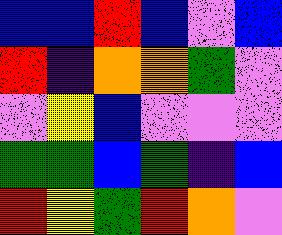[["blue", "blue", "red", "blue", "violet", "blue"], ["red", "indigo", "orange", "orange", "green", "violet"], ["violet", "yellow", "blue", "violet", "violet", "violet"], ["green", "green", "blue", "green", "indigo", "blue"], ["red", "yellow", "green", "red", "orange", "violet"]]